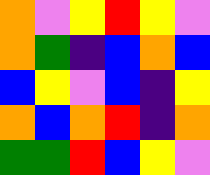[["orange", "violet", "yellow", "red", "yellow", "violet"], ["orange", "green", "indigo", "blue", "orange", "blue"], ["blue", "yellow", "violet", "blue", "indigo", "yellow"], ["orange", "blue", "orange", "red", "indigo", "orange"], ["green", "green", "red", "blue", "yellow", "violet"]]